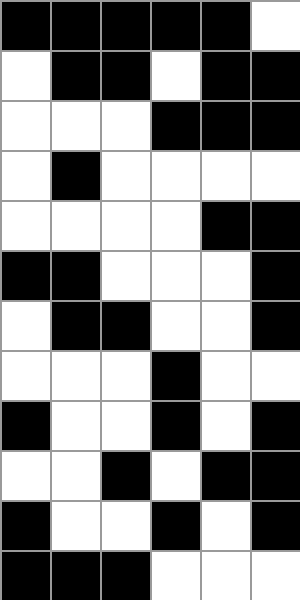[["black", "black", "black", "black", "black", "white"], ["white", "black", "black", "white", "black", "black"], ["white", "white", "white", "black", "black", "black"], ["white", "black", "white", "white", "white", "white"], ["white", "white", "white", "white", "black", "black"], ["black", "black", "white", "white", "white", "black"], ["white", "black", "black", "white", "white", "black"], ["white", "white", "white", "black", "white", "white"], ["black", "white", "white", "black", "white", "black"], ["white", "white", "black", "white", "black", "black"], ["black", "white", "white", "black", "white", "black"], ["black", "black", "black", "white", "white", "white"]]